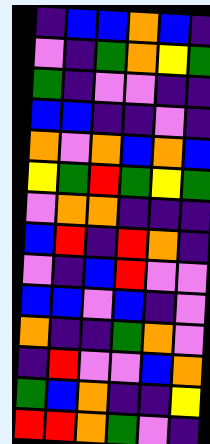[["indigo", "blue", "blue", "orange", "blue", "indigo"], ["violet", "indigo", "green", "orange", "yellow", "green"], ["green", "indigo", "violet", "violet", "indigo", "indigo"], ["blue", "blue", "indigo", "indigo", "violet", "indigo"], ["orange", "violet", "orange", "blue", "orange", "blue"], ["yellow", "green", "red", "green", "yellow", "green"], ["violet", "orange", "orange", "indigo", "indigo", "indigo"], ["blue", "red", "indigo", "red", "orange", "indigo"], ["violet", "indigo", "blue", "red", "violet", "violet"], ["blue", "blue", "violet", "blue", "indigo", "violet"], ["orange", "indigo", "indigo", "green", "orange", "violet"], ["indigo", "red", "violet", "violet", "blue", "orange"], ["green", "blue", "orange", "indigo", "indigo", "yellow"], ["red", "red", "orange", "green", "violet", "indigo"]]